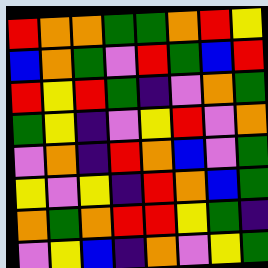[["red", "orange", "orange", "green", "green", "orange", "red", "yellow"], ["blue", "orange", "green", "violet", "red", "green", "blue", "red"], ["red", "yellow", "red", "green", "indigo", "violet", "orange", "green"], ["green", "yellow", "indigo", "violet", "yellow", "red", "violet", "orange"], ["violet", "orange", "indigo", "red", "orange", "blue", "violet", "green"], ["yellow", "violet", "yellow", "indigo", "red", "orange", "blue", "green"], ["orange", "green", "orange", "red", "red", "yellow", "green", "indigo"], ["violet", "yellow", "blue", "indigo", "orange", "violet", "yellow", "green"]]